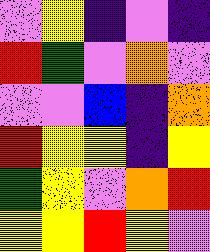[["violet", "yellow", "indigo", "violet", "indigo"], ["red", "green", "violet", "orange", "violet"], ["violet", "violet", "blue", "indigo", "orange"], ["red", "yellow", "yellow", "indigo", "yellow"], ["green", "yellow", "violet", "orange", "red"], ["yellow", "yellow", "red", "yellow", "violet"]]